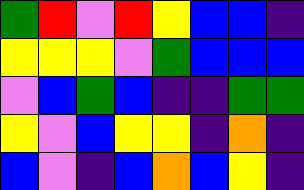[["green", "red", "violet", "red", "yellow", "blue", "blue", "indigo"], ["yellow", "yellow", "yellow", "violet", "green", "blue", "blue", "blue"], ["violet", "blue", "green", "blue", "indigo", "indigo", "green", "green"], ["yellow", "violet", "blue", "yellow", "yellow", "indigo", "orange", "indigo"], ["blue", "violet", "indigo", "blue", "orange", "blue", "yellow", "indigo"]]